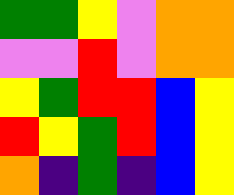[["green", "green", "yellow", "violet", "orange", "orange"], ["violet", "violet", "red", "violet", "orange", "orange"], ["yellow", "green", "red", "red", "blue", "yellow"], ["red", "yellow", "green", "red", "blue", "yellow"], ["orange", "indigo", "green", "indigo", "blue", "yellow"]]